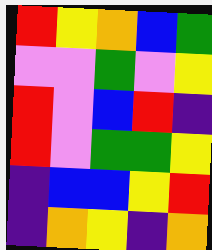[["red", "yellow", "orange", "blue", "green"], ["violet", "violet", "green", "violet", "yellow"], ["red", "violet", "blue", "red", "indigo"], ["red", "violet", "green", "green", "yellow"], ["indigo", "blue", "blue", "yellow", "red"], ["indigo", "orange", "yellow", "indigo", "orange"]]